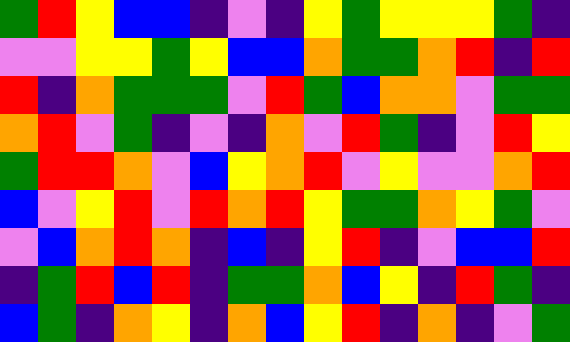[["green", "red", "yellow", "blue", "blue", "indigo", "violet", "indigo", "yellow", "green", "yellow", "yellow", "yellow", "green", "indigo"], ["violet", "violet", "yellow", "yellow", "green", "yellow", "blue", "blue", "orange", "green", "green", "orange", "red", "indigo", "red"], ["red", "indigo", "orange", "green", "green", "green", "violet", "red", "green", "blue", "orange", "orange", "violet", "green", "green"], ["orange", "red", "violet", "green", "indigo", "violet", "indigo", "orange", "violet", "red", "green", "indigo", "violet", "red", "yellow"], ["green", "red", "red", "orange", "violet", "blue", "yellow", "orange", "red", "violet", "yellow", "violet", "violet", "orange", "red"], ["blue", "violet", "yellow", "red", "violet", "red", "orange", "red", "yellow", "green", "green", "orange", "yellow", "green", "violet"], ["violet", "blue", "orange", "red", "orange", "indigo", "blue", "indigo", "yellow", "red", "indigo", "violet", "blue", "blue", "red"], ["indigo", "green", "red", "blue", "red", "indigo", "green", "green", "orange", "blue", "yellow", "indigo", "red", "green", "indigo"], ["blue", "green", "indigo", "orange", "yellow", "indigo", "orange", "blue", "yellow", "red", "indigo", "orange", "indigo", "violet", "green"]]